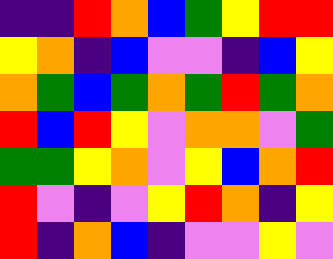[["indigo", "indigo", "red", "orange", "blue", "green", "yellow", "red", "red"], ["yellow", "orange", "indigo", "blue", "violet", "violet", "indigo", "blue", "yellow"], ["orange", "green", "blue", "green", "orange", "green", "red", "green", "orange"], ["red", "blue", "red", "yellow", "violet", "orange", "orange", "violet", "green"], ["green", "green", "yellow", "orange", "violet", "yellow", "blue", "orange", "red"], ["red", "violet", "indigo", "violet", "yellow", "red", "orange", "indigo", "yellow"], ["red", "indigo", "orange", "blue", "indigo", "violet", "violet", "yellow", "violet"]]